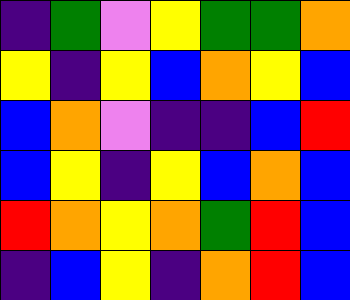[["indigo", "green", "violet", "yellow", "green", "green", "orange"], ["yellow", "indigo", "yellow", "blue", "orange", "yellow", "blue"], ["blue", "orange", "violet", "indigo", "indigo", "blue", "red"], ["blue", "yellow", "indigo", "yellow", "blue", "orange", "blue"], ["red", "orange", "yellow", "orange", "green", "red", "blue"], ["indigo", "blue", "yellow", "indigo", "orange", "red", "blue"]]